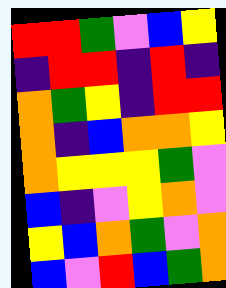[["red", "red", "green", "violet", "blue", "yellow"], ["indigo", "red", "red", "indigo", "red", "indigo"], ["orange", "green", "yellow", "indigo", "red", "red"], ["orange", "indigo", "blue", "orange", "orange", "yellow"], ["orange", "yellow", "yellow", "yellow", "green", "violet"], ["blue", "indigo", "violet", "yellow", "orange", "violet"], ["yellow", "blue", "orange", "green", "violet", "orange"], ["blue", "violet", "red", "blue", "green", "orange"]]